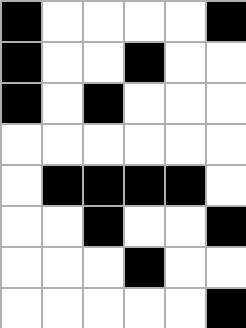[["black", "white", "white", "white", "white", "black"], ["black", "white", "white", "black", "white", "white"], ["black", "white", "black", "white", "white", "white"], ["white", "white", "white", "white", "white", "white"], ["white", "black", "black", "black", "black", "white"], ["white", "white", "black", "white", "white", "black"], ["white", "white", "white", "black", "white", "white"], ["white", "white", "white", "white", "white", "black"]]